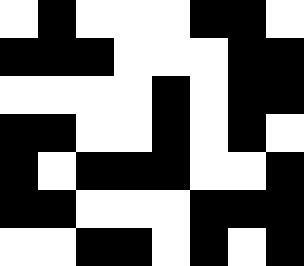[["white", "black", "white", "white", "white", "black", "black", "white"], ["black", "black", "black", "white", "white", "white", "black", "black"], ["white", "white", "white", "white", "black", "white", "black", "black"], ["black", "black", "white", "white", "black", "white", "black", "white"], ["black", "white", "black", "black", "black", "white", "white", "black"], ["black", "black", "white", "white", "white", "black", "black", "black"], ["white", "white", "black", "black", "white", "black", "white", "black"]]